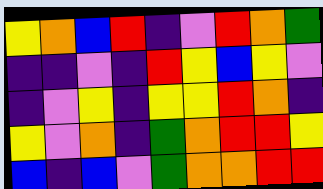[["yellow", "orange", "blue", "red", "indigo", "violet", "red", "orange", "green"], ["indigo", "indigo", "violet", "indigo", "red", "yellow", "blue", "yellow", "violet"], ["indigo", "violet", "yellow", "indigo", "yellow", "yellow", "red", "orange", "indigo"], ["yellow", "violet", "orange", "indigo", "green", "orange", "red", "red", "yellow"], ["blue", "indigo", "blue", "violet", "green", "orange", "orange", "red", "red"]]